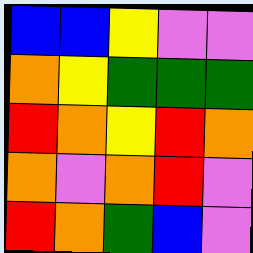[["blue", "blue", "yellow", "violet", "violet"], ["orange", "yellow", "green", "green", "green"], ["red", "orange", "yellow", "red", "orange"], ["orange", "violet", "orange", "red", "violet"], ["red", "orange", "green", "blue", "violet"]]